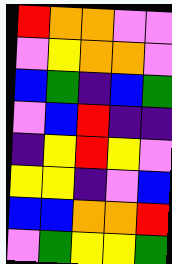[["red", "orange", "orange", "violet", "violet"], ["violet", "yellow", "orange", "orange", "violet"], ["blue", "green", "indigo", "blue", "green"], ["violet", "blue", "red", "indigo", "indigo"], ["indigo", "yellow", "red", "yellow", "violet"], ["yellow", "yellow", "indigo", "violet", "blue"], ["blue", "blue", "orange", "orange", "red"], ["violet", "green", "yellow", "yellow", "green"]]